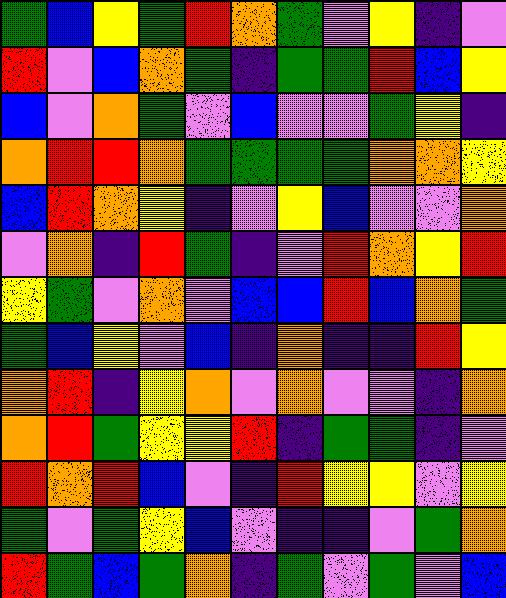[["green", "blue", "yellow", "green", "red", "orange", "green", "violet", "yellow", "indigo", "violet"], ["red", "violet", "blue", "orange", "green", "indigo", "green", "green", "red", "blue", "yellow"], ["blue", "violet", "orange", "green", "violet", "blue", "violet", "violet", "green", "yellow", "indigo"], ["orange", "red", "red", "orange", "green", "green", "green", "green", "orange", "orange", "yellow"], ["blue", "red", "orange", "yellow", "indigo", "violet", "yellow", "blue", "violet", "violet", "orange"], ["violet", "orange", "indigo", "red", "green", "indigo", "violet", "red", "orange", "yellow", "red"], ["yellow", "green", "violet", "orange", "violet", "blue", "blue", "red", "blue", "orange", "green"], ["green", "blue", "yellow", "violet", "blue", "indigo", "orange", "indigo", "indigo", "red", "yellow"], ["orange", "red", "indigo", "yellow", "orange", "violet", "orange", "violet", "violet", "indigo", "orange"], ["orange", "red", "green", "yellow", "yellow", "red", "indigo", "green", "green", "indigo", "violet"], ["red", "orange", "red", "blue", "violet", "indigo", "red", "yellow", "yellow", "violet", "yellow"], ["green", "violet", "green", "yellow", "blue", "violet", "indigo", "indigo", "violet", "green", "orange"], ["red", "green", "blue", "green", "orange", "indigo", "green", "violet", "green", "violet", "blue"]]